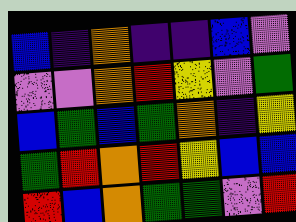[["blue", "indigo", "orange", "indigo", "indigo", "blue", "violet"], ["violet", "violet", "orange", "red", "yellow", "violet", "green"], ["blue", "green", "blue", "green", "orange", "indigo", "yellow"], ["green", "red", "orange", "red", "yellow", "blue", "blue"], ["red", "blue", "orange", "green", "green", "violet", "red"]]